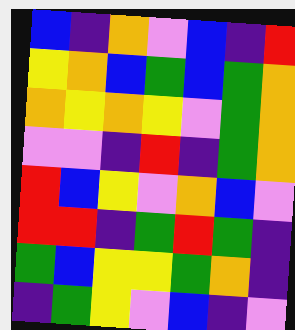[["blue", "indigo", "orange", "violet", "blue", "indigo", "red"], ["yellow", "orange", "blue", "green", "blue", "green", "orange"], ["orange", "yellow", "orange", "yellow", "violet", "green", "orange"], ["violet", "violet", "indigo", "red", "indigo", "green", "orange"], ["red", "blue", "yellow", "violet", "orange", "blue", "violet"], ["red", "red", "indigo", "green", "red", "green", "indigo"], ["green", "blue", "yellow", "yellow", "green", "orange", "indigo"], ["indigo", "green", "yellow", "violet", "blue", "indigo", "violet"]]